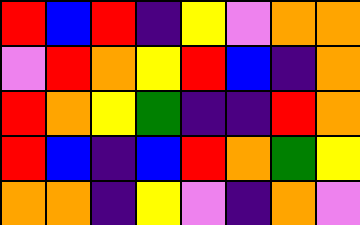[["red", "blue", "red", "indigo", "yellow", "violet", "orange", "orange"], ["violet", "red", "orange", "yellow", "red", "blue", "indigo", "orange"], ["red", "orange", "yellow", "green", "indigo", "indigo", "red", "orange"], ["red", "blue", "indigo", "blue", "red", "orange", "green", "yellow"], ["orange", "orange", "indigo", "yellow", "violet", "indigo", "orange", "violet"]]